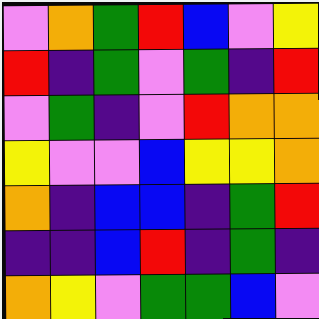[["violet", "orange", "green", "red", "blue", "violet", "yellow"], ["red", "indigo", "green", "violet", "green", "indigo", "red"], ["violet", "green", "indigo", "violet", "red", "orange", "orange"], ["yellow", "violet", "violet", "blue", "yellow", "yellow", "orange"], ["orange", "indigo", "blue", "blue", "indigo", "green", "red"], ["indigo", "indigo", "blue", "red", "indigo", "green", "indigo"], ["orange", "yellow", "violet", "green", "green", "blue", "violet"]]